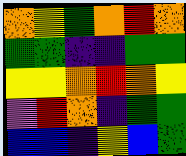[["orange", "yellow", "green", "orange", "red", "orange"], ["green", "green", "indigo", "indigo", "green", "green"], ["yellow", "yellow", "orange", "red", "orange", "yellow"], ["violet", "red", "orange", "indigo", "green", "green"], ["blue", "blue", "indigo", "yellow", "blue", "green"]]